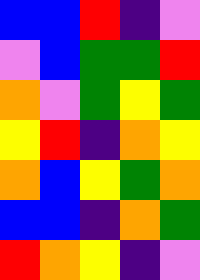[["blue", "blue", "red", "indigo", "violet"], ["violet", "blue", "green", "green", "red"], ["orange", "violet", "green", "yellow", "green"], ["yellow", "red", "indigo", "orange", "yellow"], ["orange", "blue", "yellow", "green", "orange"], ["blue", "blue", "indigo", "orange", "green"], ["red", "orange", "yellow", "indigo", "violet"]]